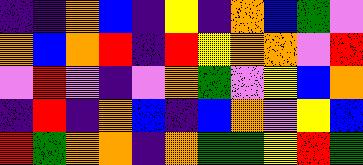[["indigo", "indigo", "orange", "blue", "indigo", "yellow", "indigo", "orange", "blue", "green", "violet"], ["orange", "blue", "orange", "red", "indigo", "red", "yellow", "orange", "orange", "violet", "red"], ["violet", "red", "violet", "indigo", "violet", "orange", "green", "violet", "yellow", "blue", "orange"], ["indigo", "red", "indigo", "orange", "blue", "indigo", "blue", "orange", "violet", "yellow", "blue"], ["red", "green", "orange", "orange", "indigo", "orange", "green", "green", "yellow", "red", "green"]]